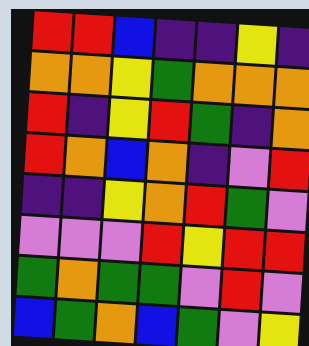[["red", "red", "blue", "indigo", "indigo", "yellow", "indigo"], ["orange", "orange", "yellow", "green", "orange", "orange", "orange"], ["red", "indigo", "yellow", "red", "green", "indigo", "orange"], ["red", "orange", "blue", "orange", "indigo", "violet", "red"], ["indigo", "indigo", "yellow", "orange", "red", "green", "violet"], ["violet", "violet", "violet", "red", "yellow", "red", "red"], ["green", "orange", "green", "green", "violet", "red", "violet"], ["blue", "green", "orange", "blue", "green", "violet", "yellow"]]